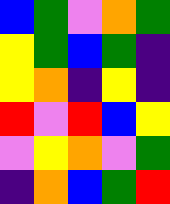[["blue", "green", "violet", "orange", "green"], ["yellow", "green", "blue", "green", "indigo"], ["yellow", "orange", "indigo", "yellow", "indigo"], ["red", "violet", "red", "blue", "yellow"], ["violet", "yellow", "orange", "violet", "green"], ["indigo", "orange", "blue", "green", "red"]]